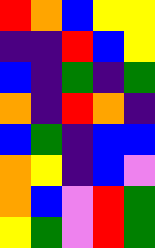[["red", "orange", "blue", "yellow", "yellow"], ["indigo", "indigo", "red", "blue", "yellow"], ["blue", "indigo", "green", "indigo", "green"], ["orange", "indigo", "red", "orange", "indigo"], ["blue", "green", "indigo", "blue", "blue"], ["orange", "yellow", "indigo", "blue", "violet"], ["orange", "blue", "violet", "red", "green"], ["yellow", "green", "violet", "red", "green"]]